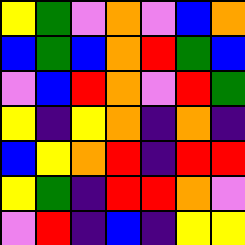[["yellow", "green", "violet", "orange", "violet", "blue", "orange"], ["blue", "green", "blue", "orange", "red", "green", "blue"], ["violet", "blue", "red", "orange", "violet", "red", "green"], ["yellow", "indigo", "yellow", "orange", "indigo", "orange", "indigo"], ["blue", "yellow", "orange", "red", "indigo", "red", "red"], ["yellow", "green", "indigo", "red", "red", "orange", "violet"], ["violet", "red", "indigo", "blue", "indigo", "yellow", "yellow"]]